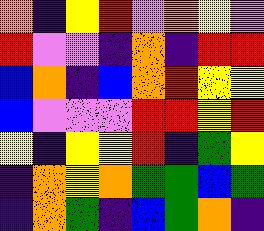[["orange", "indigo", "yellow", "red", "violet", "orange", "yellow", "violet"], ["red", "violet", "violet", "indigo", "orange", "indigo", "red", "red"], ["blue", "orange", "indigo", "blue", "orange", "red", "yellow", "yellow"], ["blue", "violet", "violet", "violet", "red", "red", "yellow", "red"], ["yellow", "indigo", "yellow", "yellow", "red", "indigo", "green", "yellow"], ["indigo", "orange", "yellow", "orange", "green", "green", "blue", "green"], ["indigo", "orange", "green", "indigo", "blue", "green", "orange", "indigo"]]